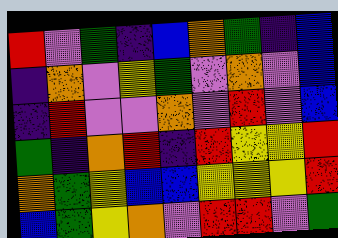[["red", "violet", "green", "indigo", "blue", "orange", "green", "indigo", "blue"], ["indigo", "orange", "violet", "yellow", "green", "violet", "orange", "violet", "blue"], ["indigo", "red", "violet", "violet", "orange", "violet", "red", "violet", "blue"], ["green", "indigo", "orange", "red", "indigo", "red", "yellow", "yellow", "red"], ["orange", "green", "yellow", "blue", "blue", "yellow", "yellow", "yellow", "red"], ["blue", "green", "yellow", "orange", "violet", "red", "red", "violet", "green"]]